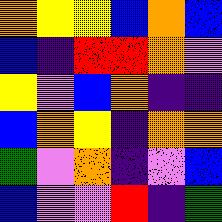[["orange", "yellow", "yellow", "blue", "orange", "blue"], ["blue", "indigo", "red", "red", "orange", "violet"], ["yellow", "violet", "blue", "orange", "indigo", "indigo"], ["blue", "orange", "yellow", "indigo", "orange", "orange"], ["green", "violet", "orange", "indigo", "violet", "blue"], ["blue", "violet", "violet", "red", "indigo", "green"]]